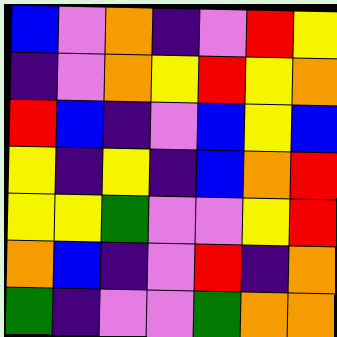[["blue", "violet", "orange", "indigo", "violet", "red", "yellow"], ["indigo", "violet", "orange", "yellow", "red", "yellow", "orange"], ["red", "blue", "indigo", "violet", "blue", "yellow", "blue"], ["yellow", "indigo", "yellow", "indigo", "blue", "orange", "red"], ["yellow", "yellow", "green", "violet", "violet", "yellow", "red"], ["orange", "blue", "indigo", "violet", "red", "indigo", "orange"], ["green", "indigo", "violet", "violet", "green", "orange", "orange"]]